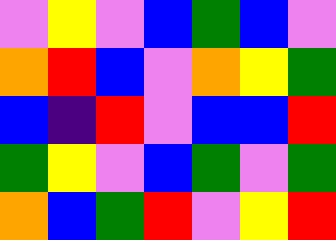[["violet", "yellow", "violet", "blue", "green", "blue", "violet"], ["orange", "red", "blue", "violet", "orange", "yellow", "green"], ["blue", "indigo", "red", "violet", "blue", "blue", "red"], ["green", "yellow", "violet", "blue", "green", "violet", "green"], ["orange", "blue", "green", "red", "violet", "yellow", "red"]]